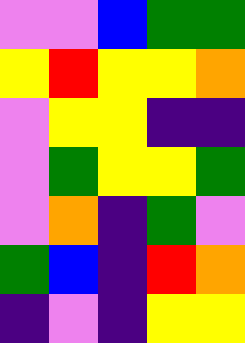[["violet", "violet", "blue", "green", "green"], ["yellow", "red", "yellow", "yellow", "orange"], ["violet", "yellow", "yellow", "indigo", "indigo"], ["violet", "green", "yellow", "yellow", "green"], ["violet", "orange", "indigo", "green", "violet"], ["green", "blue", "indigo", "red", "orange"], ["indigo", "violet", "indigo", "yellow", "yellow"]]